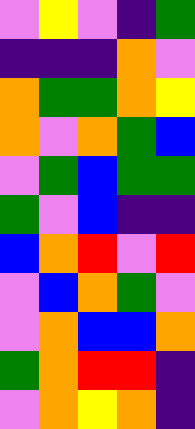[["violet", "yellow", "violet", "indigo", "green"], ["indigo", "indigo", "indigo", "orange", "violet"], ["orange", "green", "green", "orange", "yellow"], ["orange", "violet", "orange", "green", "blue"], ["violet", "green", "blue", "green", "green"], ["green", "violet", "blue", "indigo", "indigo"], ["blue", "orange", "red", "violet", "red"], ["violet", "blue", "orange", "green", "violet"], ["violet", "orange", "blue", "blue", "orange"], ["green", "orange", "red", "red", "indigo"], ["violet", "orange", "yellow", "orange", "indigo"]]